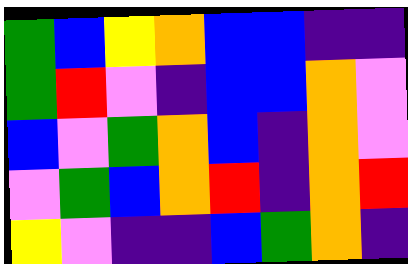[["green", "blue", "yellow", "orange", "blue", "blue", "indigo", "indigo"], ["green", "red", "violet", "indigo", "blue", "blue", "orange", "violet"], ["blue", "violet", "green", "orange", "blue", "indigo", "orange", "violet"], ["violet", "green", "blue", "orange", "red", "indigo", "orange", "red"], ["yellow", "violet", "indigo", "indigo", "blue", "green", "orange", "indigo"]]